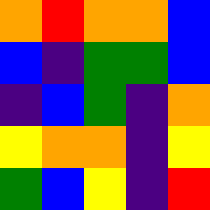[["orange", "red", "orange", "orange", "blue"], ["blue", "indigo", "green", "green", "blue"], ["indigo", "blue", "green", "indigo", "orange"], ["yellow", "orange", "orange", "indigo", "yellow"], ["green", "blue", "yellow", "indigo", "red"]]